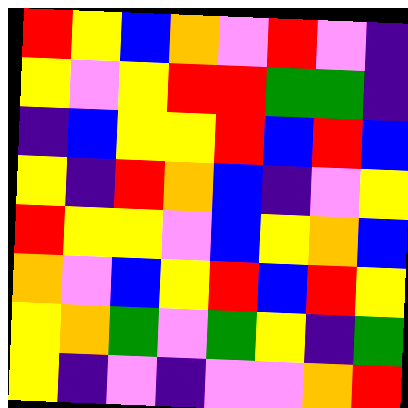[["red", "yellow", "blue", "orange", "violet", "red", "violet", "indigo"], ["yellow", "violet", "yellow", "red", "red", "green", "green", "indigo"], ["indigo", "blue", "yellow", "yellow", "red", "blue", "red", "blue"], ["yellow", "indigo", "red", "orange", "blue", "indigo", "violet", "yellow"], ["red", "yellow", "yellow", "violet", "blue", "yellow", "orange", "blue"], ["orange", "violet", "blue", "yellow", "red", "blue", "red", "yellow"], ["yellow", "orange", "green", "violet", "green", "yellow", "indigo", "green"], ["yellow", "indigo", "violet", "indigo", "violet", "violet", "orange", "red"]]